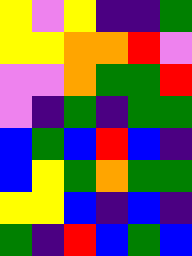[["yellow", "violet", "yellow", "indigo", "indigo", "green"], ["yellow", "yellow", "orange", "orange", "red", "violet"], ["violet", "violet", "orange", "green", "green", "red"], ["violet", "indigo", "green", "indigo", "green", "green"], ["blue", "green", "blue", "red", "blue", "indigo"], ["blue", "yellow", "green", "orange", "green", "green"], ["yellow", "yellow", "blue", "indigo", "blue", "indigo"], ["green", "indigo", "red", "blue", "green", "blue"]]